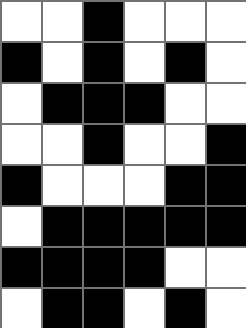[["white", "white", "black", "white", "white", "white"], ["black", "white", "black", "white", "black", "white"], ["white", "black", "black", "black", "white", "white"], ["white", "white", "black", "white", "white", "black"], ["black", "white", "white", "white", "black", "black"], ["white", "black", "black", "black", "black", "black"], ["black", "black", "black", "black", "white", "white"], ["white", "black", "black", "white", "black", "white"]]